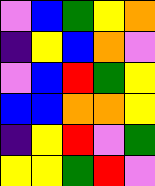[["violet", "blue", "green", "yellow", "orange"], ["indigo", "yellow", "blue", "orange", "violet"], ["violet", "blue", "red", "green", "yellow"], ["blue", "blue", "orange", "orange", "yellow"], ["indigo", "yellow", "red", "violet", "green"], ["yellow", "yellow", "green", "red", "violet"]]